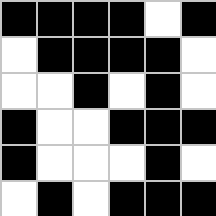[["black", "black", "black", "black", "white", "black"], ["white", "black", "black", "black", "black", "white"], ["white", "white", "black", "white", "black", "white"], ["black", "white", "white", "black", "black", "black"], ["black", "white", "white", "white", "black", "white"], ["white", "black", "white", "black", "black", "black"]]